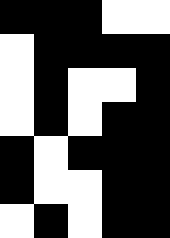[["black", "black", "black", "white", "white"], ["white", "black", "black", "black", "black"], ["white", "black", "white", "white", "black"], ["white", "black", "white", "black", "black"], ["black", "white", "black", "black", "black"], ["black", "white", "white", "black", "black"], ["white", "black", "white", "black", "black"]]